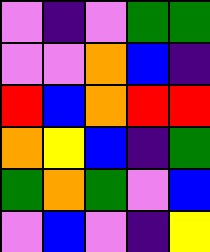[["violet", "indigo", "violet", "green", "green"], ["violet", "violet", "orange", "blue", "indigo"], ["red", "blue", "orange", "red", "red"], ["orange", "yellow", "blue", "indigo", "green"], ["green", "orange", "green", "violet", "blue"], ["violet", "blue", "violet", "indigo", "yellow"]]